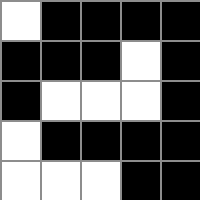[["white", "black", "black", "black", "black"], ["black", "black", "black", "white", "black"], ["black", "white", "white", "white", "black"], ["white", "black", "black", "black", "black"], ["white", "white", "white", "black", "black"]]